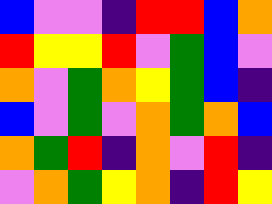[["blue", "violet", "violet", "indigo", "red", "red", "blue", "orange"], ["red", "yellow", "yellow", "red", "violet", "green", "blue", "violet"], ["orange", "violet", "green", "orange", "yellow", "green", "blue", "indigo"], ["blue", "violet", "green", "violet", "orange", "green", "orange", "blue"], ["orange", "green", "red", "indigo", "orange", "violet", "red", "indigo"], ["violet", "orange", "green", "yellow", "orange", "indigo", "red", "yellow"]]